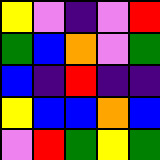[["yellow", "violet", "indigo", "violet", "red"], ["green", "blue", "orange", "violet", "green"], ["blue", "indigo", "red", "indigo", "indigo"], ["yellow", "blue", "blue", "orange", "blue"], ["violet", "red", "green", "yellow", "green"]]